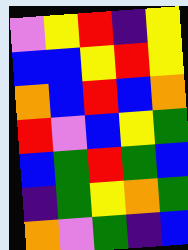[["violet", "yellow", "red", "indigo", "yellow"], ["blue", "blue", "yellow", "red", "yellow"], ["orange", "blue", "red", "blue", "orange"], ["red", "violet", "blue", "yellow", "green"], ["blue", "green", "red", "green", "blue"], ["indigo", "green", "yellow", "orange", "green"], ["orange", "violet", "green", "indigo", "blue"]]